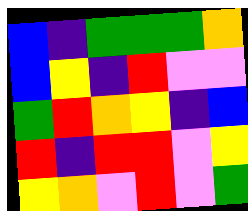[["blue", "indigo", "green", "green", "green", "orange"], ["blue", "yellow", "indigo", "red", "violet", "violet"], ["green", "red", "orange", "yellow", "indigo", "blue"], ["red", "indigo", "red", "red", "violet", "yellow"], ["yellow", "orange", "violet", "red", "violet", "green"]]